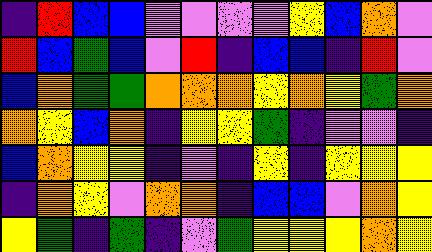[["indigo", "red", "blue", "blue", "violet", "violet", "violet", "violet", "yellow", "blue", "orange", "violet"], ["red", "blue", "green", "blue", "violet", "red", "indigo", "blue", "blue", "indigo", "red", "violet"], ["blue", "orange", "green", "green", "orange", "orange", "orange", "yellow", "orange", "yellow", "green", "orange"], ["orange", "yellow", "blue", "orange", "indigo", "yellow", "yellow", "green", "indigo", "violet", "violet", "indigo"], ["blue", "orange", "yellow", "yellow", "indigo", "violet", "indigo", "yellow", "indigo", "yellow", "yellow", "yellow"], ["indigo", "orange", "yellow", "violet", "orange", "orange", "indigo", "blue", "blue", "violet", "orange", "yellow"], ["yellow", "green", "indigo", "green", "indigo", "violet", "green", "yellow", "yellow", "yellow", "orange", "yellow"]]